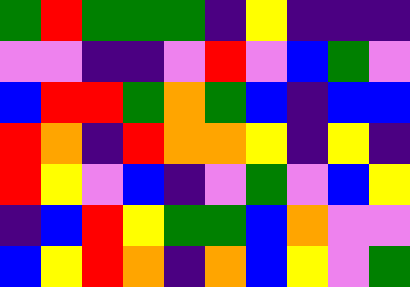[["green", "red", "green", "green", "green", "indigo", "yellow", "indigo", "indigo", "indigo"], ["violet", "violet", "indigo", "indigo", "violet", "red", "violet", "blue", "green", "violet"], ["blue", "red", "red", "green", "orange", "green", "blue", "indigo", "blue", "blue"], ["red", "orange", "indigo", "red", "orange", "orange", "yellow", "indigo", "yellow", "indigo"], ["red", "yellow", "violet", "blue", "indigo", "violet", "green", "violet", "blue", "yellow"], ["indigo", "blue", "red", "yellow", "green", "green", "blue", "orange", "violet", "violet"], ["blue", "yellow", "red", "orange", "indigo", "orange", "blue", "yellow", "violet", "green"]]